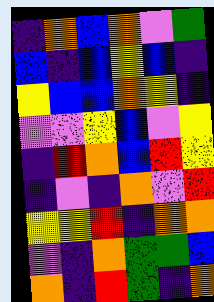[["indigo", "orange", "blue", "orange", "violet", "green"], ["blue", "indigo", "blue", "yellow", "blue", "indigo"], ["yellow", "blue", "blue", "orange", "yellow", "indigo"], ["violet", "violet", "yellow", "blue", "violet", "yellow"], ["indigo", "red", "orange", "blue", "red", "yellow"], ["indigo", "violet", "indigo", "orange", "violet", "red"], ["yellow", "yellow", "red", "indigo", "orange", "orange"], ["violet", "indigo", "orange", "green", "green", "blue"], ["orange", "indigo", "red", "green", "indigo", "orange"]]